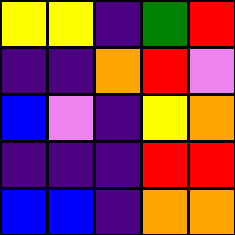[["yellow", "yellow", "indigo", "green", "red"], ["indigo", "indigo", "orange", "red", "violet"], ["blue", "violet", "indigo", "yellow", "orange"], ["indigo", "indigo", "indigo", "red", "red"], ["blue", "blue", "indigo", "orange", "orange"]]